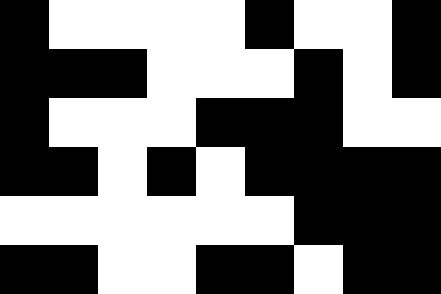[["black", "white", "white", "white", "white", "black", "white", "white", "black"], ["black", "black", "black", "white", "white", "white", "black", "white", "black"], ["black", "white", "white", "white", "black", "black", "black", "white", "white"], ["black", "black", "white", "black", "white", "black", "black", "black", "black"], ["white", "white", "white", "white", "white", "white", "black", "black", "black"], ["black", "black", "white", "white", "black", "black", "white", "black", "black"]]